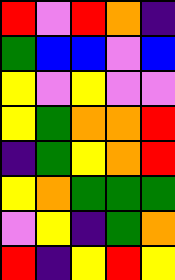[["red", "violet", "red", "orange", "indigo"], ["green", "blue", "blue", "violet", "blue"], ["yellow", "violet", "yellow", "violet", "violet"], ["yellow", "green", "orange", "orange", "red"], ["indigo", "green", "yellow", "orange", "red"], ["yellow", "orange", "green", "green", "green"], ["violet", "yellow", "indigo", "green", "orange"], ["red", "indigo", "yellow", "red", "yellow"]]